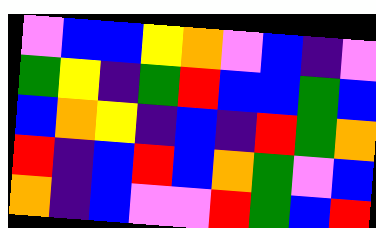[["violet", "blue", "blue", "yellow", "orange", "violet", "blue", "indigo", "violet"], ["green", "yellow", "indigo", "green", "red", "blue", "blue", "green", "blue"], ["blue", "orange", "yellow", "indigo", "blue", "indigo", "red", "green", "orange"], ["red", "indigo", "blue", "red", "blue", "orange", "green", "violet", "blue"], ["orange", "indigo", "blue", "violet", "violet", "red", "green", "blue", "red"]]